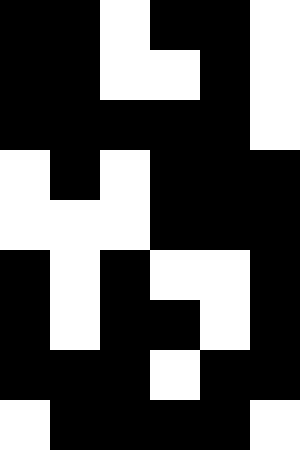[["black", "black", "white", "black", "black", "white"], ["black", "black", "white", "white", "black", "white"], ["black", "black", "black", "black", "black", "white"], ["white", "black", "white", "black", "black", "black"], ["white", "white", "white", "black", "black", "black"], ["black", "white", "black", "white", "white", "black"], ["black", "white", "black", "black", "white", "black"], ["black", "black", "black", "white", "black", "black"], ["white", "black", "black", "black", "black", "white"]]